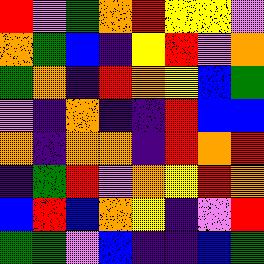[["red", "violet", "green", "orange", "red", "yellow", "yellow", "violet"], ["orange", "green", "blue", "indigo", "yellow", "red", "violet", "orange"], ["green", "orange", "indigo", "red", "orange", "yellow", "blue", "green"], ["violet", "indigo", "orange", "indigo", "indigo", "red", "blue", "blue"], ["orange", "indigo", "orange", "orange", "indigo", "red", "orange", "red"], ["indigo", "green", "red", "violet", "orange", "yellow", "red", "orange"], ["blue", "red", "blue", "orange", "yellow", "indigo", "violet", "red"], ["green", "green", "violet", "blue", "indigo", "indigo", "blue", "green"]]